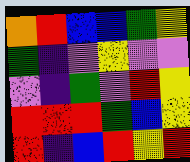[["orange", "red", "blue", "blue", "green", "yellow"], ["green", "indigo", "violet", "yellow", "violet", "violet"], ["violet", "indigo", "green", "violet", "red", "yellow"], ["red", "red", "red", "green", "blue", "yellow"], ["red", "indigo", "blue", "red", "yellow", "red"]]